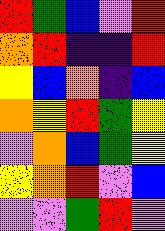[["red", "green", "blue", "violet", "red"], ["orange", "red", "indigo", "indigo", "red"], ["yellow", "blue", "orange", "indigo", "blue"], ["orange", "yellow", "red", "green", "yellow"], ["violet", "orange", "blue", "green", "yellow"], ["yellow", "orange", "red", "violet", "blue"], ["violet", "violet", "green", "red", "violet"]]